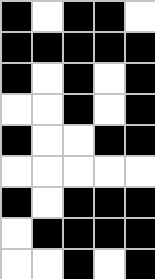[["black", "white", "black", "black", "white"], ["black", "black", "black", "black", "black"], ["black", "white", "black", "white", "black"], ["white", "white", "black", "white", "black"], ["black", "white", "white", "black", "black"], ["white", "white", "white", "white", "white"], ["black", "white", "black", "black", "black"], ["white", "black", "black", "black", "black"], ["white", "white", "black", "white", "black"]]